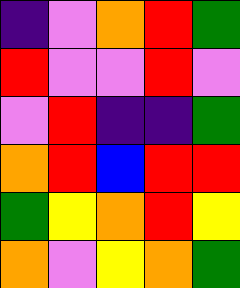[["indigo", "violet", "orange", "red", "green"], ["red", "violet", "violet", "red", "violet"], ["violet", "red", "indigo", "indigo", "green"], ["orange", "red", "blue", "red", "red"], ["green", "yellow", "orange", "red", "yellow"], ["orange", "violet", "yellow", "orange", "green"]]